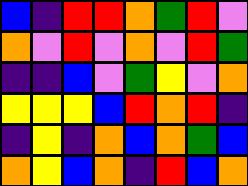[["blue", "indigo", "red", "red", "orange", "green", "red", "violet"], ["orange", "violet", "red", "violet", "orange", "violet", "red", "green"], ["indigo", "indigo", "blue", "violet", "green", "yellow", "violet", "orange"], ["yellow", "yellow", "yellow", "blue", "red", "orange", "red", "indigo"], ["indigo", "yellow", "indigo", "orange", "blue", "orange", "green", "blue"], ["orange", "yellow", "blue", "orange", "indigo", "red", "blue", "orange"]]